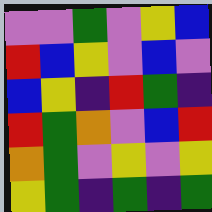[["violet", "violet", "green", "violet", "yellow", "blue"], ["red", "blue", "yellow", "violet", "blue", "violet"], ["blue", "yellow", "indigo", "red", "green", "indigo"], ["red", "green", "orange", "violet", "blue", "red"], ["orange", "green", "violet", "yellow", "violet", "yellow"], ["yellow", "green", "indigo", "green", "indigo", "green"]]